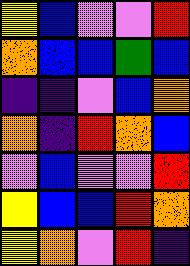[["yellow", "blue", "violet", "violet", "red"], ["orange", "blue", "blue", "green", "blue"], ["indigo", "indigo", "violet", "blue", "orange"], ["orange", "indigo", "red", "orange", "blue"], ["violet", "blue", "violet", "violet", "red"], ["yellow", "blue", "blue", "red", "orange"], ["yellow", "orange", "violet", "red", "indigo"]]